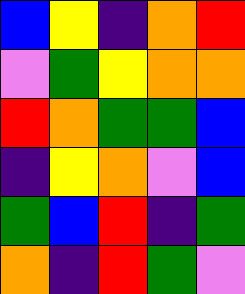[["blue", "yellow", "indigo", "orange", "red"], ["violet", "green", "yellow", "orange", "orange"], ["red", "orange", "green", "green", "blue"], ["indigo", "yellow", "orange", "violet", "blue"], ["green", "blue", "red", "indigo", "green"], ["orange", "indigo", "red", "green", "violet"]]